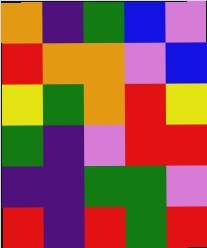[["orange", "indigo", "green", "blue", "violet"], ["red", "orange", "orange", "violet", "blue"], ["yellow", "green", "orange", "red", "yellow"], ["green", "indigo", "violet", "red", "red"], ["indigo", "indigo", "green", "green", "violet"], ["red", "indigo", "red", "green", "red"]]